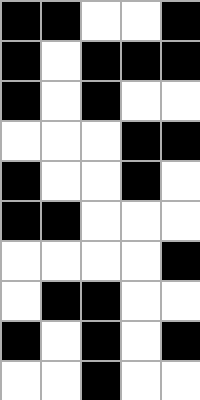[["black", "black", "white", "white", "black"], ["black", "white", "black", "black", "black"], ["black", "white", "black", "white", "white"], ["white", "white", "white", "black", "black"], ["black", "white", "white", "black", "white"], ["black", "black", "white", "white", "white"], ["white", "white", "white", "white", "black"], ["white", "black", "black", "white", "white"], ["black", "white", "black", "white", "black"], ["white", "white", "black", "white", "white"]]